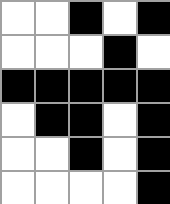[["white", "white", "black", "white", "black"], ["white", "white", "white", "black", "white"], ["black", "black", "black", "black", "black"], ["white", "black", "black", "white", "black"], ["white", "white", "black", "white", "black"], ["white", "white", "white", "white", "black"]]